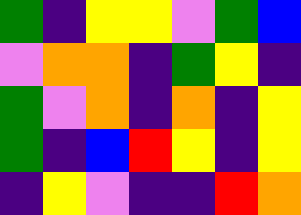[["green", "indigo", "yellow", "yellow", "violet", "green", "blue"], ["violet", "orange", "orange", "indigo", "green", "yellow", "indigo"], ["green", "violet", "orange", "indigo", "orange", "indigo", "yellow"], ["green", "indigo", "blue", "red", "yellow", "indigo", "yellow"], ["indigo", "yellow", "violet", "indigo", "indigo", "red", "orange"]]